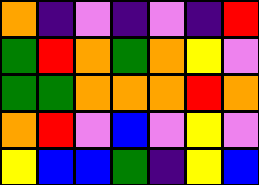[["orange", "indigo", "violet", "indigo", "violet", "indigo", "red"], ["green", "red", "orange", "green", "orange", "yellow", "violet"], ["green", "green", "orange", "orange", "orange", "red", "orange"], ["orange", "red", "violet", "blue", "violet", "yellow", "violet"], ["yellow", "blue", "blue", "green", "indigo", "yellow", "blue"]]